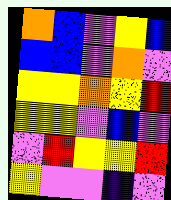[["orange", "blue", "violet", "yellow", "blue"], ["blue", "blue", "violet", "orange", "violet"], ["yellow", "yellow", "orange", "yellow", "red"], ["yellow", "yellow", "violet", "blue", "violet"], ["violet", "red", "yellow", "yellow", "red"], ["yellow", "violet", "violet", "indigo", "violet"]]